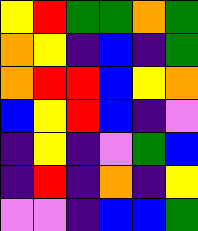[["yellow", "red", "green", "green", "orange", "green"], ["orange", "yellow", "indigo", "blue", "indigo", "green"], ["orange", "red", "red", "blue", "yellow", "orange"], ["blue", "yellow", "red", "blue", "indigo", "violet"], ["indigo", "yellow", "indigo", "violet", "green", "blue"], ["indigo", "red", "indigo", "orange", "indigo", "yellow"], ["violet", "violet", "indigo", "blue", "blue", "green"]]